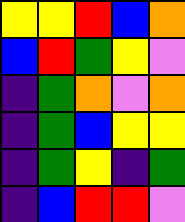[["yellow", "yellow", "red", "blue", "orange"], ["blue", "red", "green", "yellow", "violet"], ["indigo", "green", "orange", "violet", "orange"], ["indigo", "green", "blue", "yellow", "yellow"], ["indigo", "green", "yellow", "indigo", "green"], ["indigo", "blue", "red", "red", "violet"]]